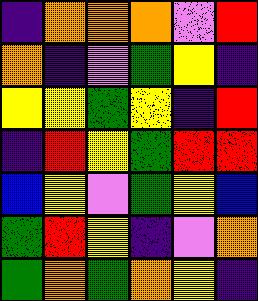[["indigo", "orange", "orange", "orange", "violet", "red"], ["orange", "indigo", "violet", "green", "yellow", "indigo"], ["yellow", "yellow", "green", "yellow", "indigo", "red"], ["indigo", "red", "yellow", "green", "red", "red"], ["blue", "yellow", "violet", "green", "yellow", "blue"], ["green", "red", "yellow", "indigo", "violet", "orange"], ["green", "orange", "green", "orange", "yellow", "indigo"]]